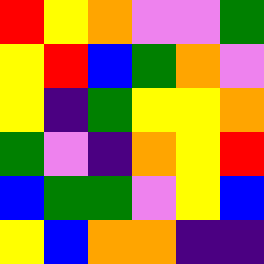[["red", "yellow", "orange", "violet", "violet", "green"], ["yellow", "red", "blue", "green", "orange", "violet"], ["yellow", "indigo", "green", "yellow", "yellow", "orange"], ["green", "violet", "indigo", "orange", "yellow", "red"], ["blue", "green", "green", "violet", "yellow", "blue"], ["yellow", "blue", "orange", "orange", "indigo", "indigo"]]